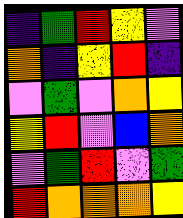[["indigo", "green", "red", "yellow", "violet"], ["orange", "indigo", "yellow", "red", "indigo"], ["violet", "green", "violet", "orange", "yellow"], ["yellow", "red", "violet", "blue", "orange"], ["violet", "green", "red", "violet", "green"], ["red", "orange", "orange", "orange", "yellow"]]